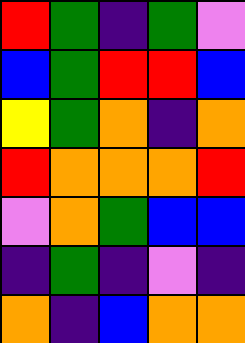[["red", "green", "indigo", "green", "violet"], ["blue", "green", "red", "red", "blue"], ["yellow", "green", "orange", "indigo", "orange"], ["red", "orange", "orange", "orange", "red"], ["violet", "orange", "green", "blue", "blue"], ["indigo", "green", "indigo", "violet", "indigo"], ["orange", "indigo", "blue", "orange", "orange"]]